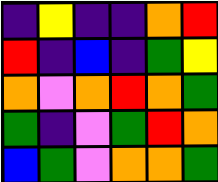[["indigo", "yellow", "indigo", "indigo", "orange", "red"], ["red", "indigo", "blue", "indigo", "green", "yellow"], ["orange", "violet", "orange", "red", "orange", "green"], ["green", "indigo", "violet", "green", "red", "orange"], ["blue", "green", "violet", "orange", "orange", "green"]]